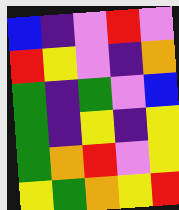[["blue", "indigo", "violet", "red", "violet"], ["red", "yellow", "violet", "indigo", "orange"], ["green", "indigo", "green", "violet", "blue"], ["green", "indigo", "yellow", "indigo", "yellow"], ["green", "orange", "red", "violet", "yellow"], ["yellow", "green", "orange", "yellow", "red"]]